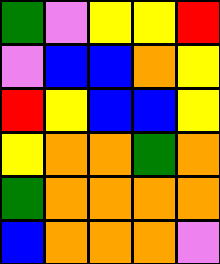[["green", "violet", "yellow", "yellow", "red"], ["violet", "blue", "blue", "orange", "yellow"], ["red", "yellow", "blue", "blue", "yellow"], ["yellow", "orange", "orange", "green", "orange"], ["green", "orange", "orange", "orange", "orange"], ["blue", "orange", "orange", "orange", "violet"]]